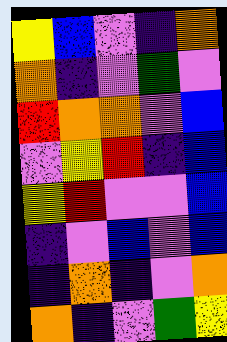[["yellow", "blue", "violet", "indigo", "orange"], ["orange", "indigo", "violet", "green", "violet"], ["red", "orange", "orange", "violet", "blue"], ["violet", "yellow", "red", "indigo", "blue"], ["yellow", "red", "violet", "violet", "blue"], ["indigo", "violet", "blue", "violet", "blue"], ["indigo", "orange", "indigo", "violet", "orange"], ["orange", "indigo", "violet", "green", "yellow"]]